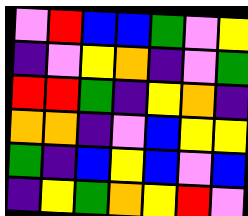[["violet", "red", "blue", "blue", "green", "violet", "yellow"], ["indigo", "violet", "yellow", "orange", "indigo", "violet", "green"], ["red", "red", "green", "indigo", "yellow", "orange", "indigo"], ["orange", "orange", "indigo", "violet", "blue", "yellow", "yellow"], ["green", "indigo", "blue", "yellow", "blue", "violet", "blue"], ["indigo", "yellow", "green", "orange", "yellow", "red", "violet"]]